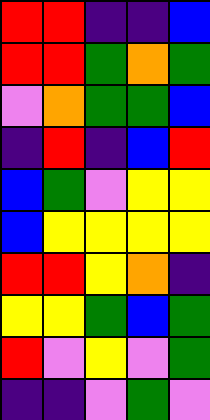[["red", "red", "indigo", "indigo", "blue"], ["red", "red", "green", "orange", "green"], ["violet", "orange", "green", "green", "blue"], ["indigo", "red", "indigo", "blue", "red"], ["blue", "green", "violet", "yellow", "yellow"], ["blue", "yellow", "yellow", "yellow", "yellow"], ["red", "red", "yellow", "orange", "indigo"], ["yellow", "yellow", "green", "blue", "green"], ["red", "violet", "yellow", "violet", "green"], ["indigo", "indigo", "violet", "green", "violet"]]